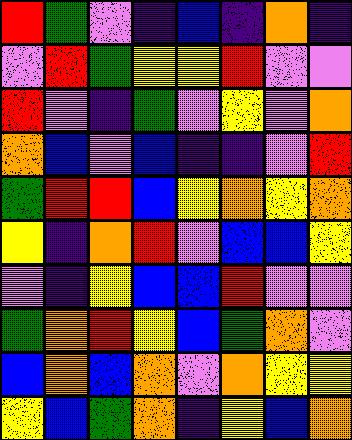[["red", "green", "violet", "indigo", "blue", "indigo", "orange", "indigo"], ["violet", "red", "green", "yellow", "yellow", "red", "violet", "violet"], ["red", "violet", "indigo", "green", "violet", "yellow", "violet", "orange"], ["orange", "blue", "violet", "blue", "indigo", "indigo", "violet", "red"], ["green", "red", "red", "blue", "yellow", "orange", "yellow", "orange"], ["yellow", "indigo", "orange", "red", "violet", "blue", "blue", "yellow"], ["violet", "indigo", "yellow", "blue", "blue", "red", "violet", "violet"], ["green", "orange", "red", "yellow", "blue", "green", "orange", "violet"], ["blue", "orange", "blue", "orange", "violet", "orange", "yellow", "yellow"], ["yellow", "blue", "green", "orange", "indigo", "yellow", "blue", "orange"]]